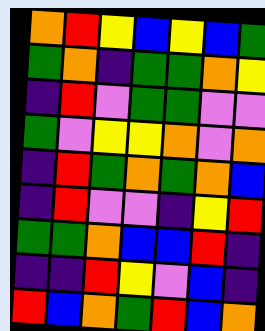[["orange", "red", "yellow", "blue", "yellow", "blue", "green"], ["green", "orange", "indigo", "green", "green", "orange", "yellow"], ["indigo", "red", "violet", "green", "green", "violet", "violet"], ["green", "violet", "yellow", "yellow", "orange", "violet", "orange"], ["indigo", "red", "green", "orange", "green", "orange", "blue"], ["indigo", "red", "violet", "violet", "indigo", "yellow", "red"], ["green", "green", "orange", "blue", "blue", "red", "indigo"], ["indigo", "indigo", "red", "yellow", "violet", "blue", "indigo"], ["red", "blue", "orange", "green", "red", "blue", "orange"]]